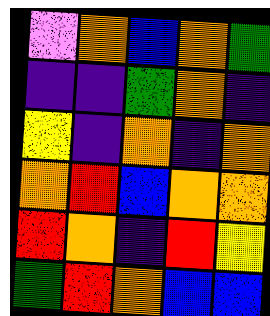[["violet", "orange", "blue", "orange", "green"], ["indigo", "indigo", "green", "orange", "indigo"], ["yellow", "indigo", "orange", "indigo", "orange"], ["orange", "red", "blue", "orange", "orange"], ["red", "orange", "indigo", "red", "yellow"], ["green", "red", "orange", "blue", "blue"]]